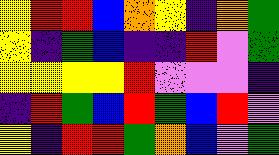[["yellow", "red", "red", "blue", "orange", "yellow", "indigo", "orange", "green"], ["yellow", "indigo", "green", "blue", "indigo", "indigo", "red", "violet", "green"], ["yellow", "yellow", "yellow", "yellow", "red", "violet", "violet", "violet", "indigo"], ["indigo", "red", "green", "blue", "red", "green", "blue", "red", "violet"], ["yellow", "indigo", "red", "red", "green", "orange", "blue", "violet", "green"]]